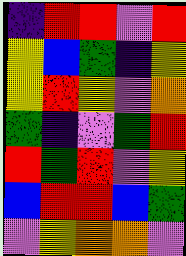[["indigo", "red", "red", "violet", "red"], ["yellow", "blue", "green", "indigo", "yellow"], ["yellow", "red", "yellow", "violet", "orange"], ["green", "indigo", "violet", "green", "red"], ["red", "green", "red", "violet", "yellow"], ["blue", "red", "red", "blue", "green"], ["violet", "yellow", "orange", "orange", "violet"]]